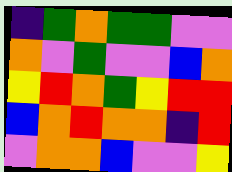[["indigo", "green", "orange", "green", "green", "violet", "violet"], ["orange", "violet", "green", "violet", "violet", "blue", "orange"], ["yellow", "red", "orange", "green", "yellow", "red", "red"], ["blue", "orange", "red", "orange", "orange", "indigo", "red"], ["violet", "orange", "orange", "blue", "violet", "violet", "yellow"]]